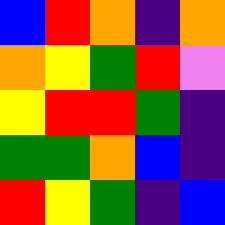[["blue", "red", "orange", "indigo", "orange"], ["orange", "yellow", "green", "red", "violet"], ["yellow", "red", "red", "green", "indigo"], ["green", "green", "orange", "blue", "indigo"], ["red", "yellow", "green", "indigo", "blue"]]